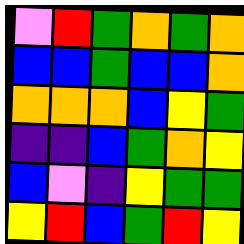[["violet", "red", "green", "orange", "green", "orange"], ["blue", "blue", "green", "blue", "blue", "orange"], ["orange", "orange", "orange", "blue", "yellow", "green"], ["indigo", "indigo", "blue", "green", "orange", "yellow"], ["blue", "violet", "indigo", "yellow", "green", "green"], ["yellow", "red", "blue", "green", "red", "yellow"]]